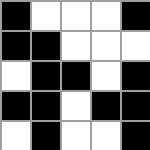[["black", "white", "white", "white", "black"], ["black", "black", "white", "white", "white"], ["white", "black", "black", "white", "black"], ["black", "black", "white", "black", "black"], ["white", "black", "white", "white", "black"]]